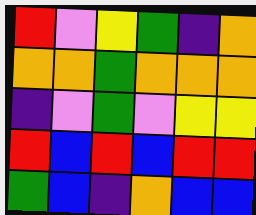[["red", "violet", "yellow", "green", "indigo", "orange"], ["orange", "orange", "green", "orange", "orange", "orange"], ["indigo", "violet", "green", "violet", "yellow", "yellow"], ["red", "blue", "red", "blue", "red", "red"], ["green", "blue", "indigo", "orange", "blue", "blue"]]